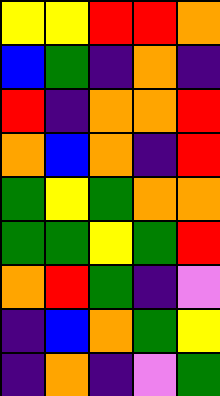[["yellow", "yellow", "red", "red", "orange"], ["blue", "green", "indigo", "orange", "indigo"], ["red", "indigo", "orange", "orange", "red"], ["orange", "blue", "orange", "indigo", "red"], ["green", "yellow", "green", "orange", "orange"], ["green", "green", "yellow", "green", "red"], ["orange", "red", "green", "indigo", "violet"], ["indigo", "blue", "orange", "green", "yellow"], ["indigo", "orange", "indigo", "violet", "green"]]